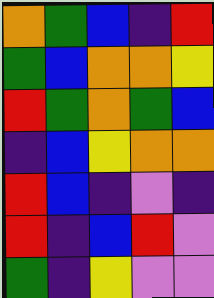[["orange", "green", "blue", "indigo", "red"], ["green", "blue", "orange", "orange", "yellow"], ["red", "green", "orange", "green", "blue"], ["indigo", "blue", "yellow", "orange", "orange"], ["red", "blue", "indigo", "violet", "indigo"], ["red", "indigo", "blue", "red", "violet"], ["green", "indigo", "yellow", "violet", "violet"]]